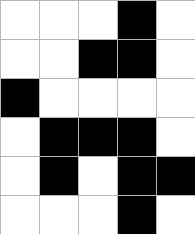[["white", "white", "white", "black", "white"], ["white", "white", "black", "black", "white"], ["black", "white", "white", "white", "white"], ["white", "black", "black", "black", "white"], ["white", "black", "white", "black", "black"], ["white", "white", "white", "black", "white"]]